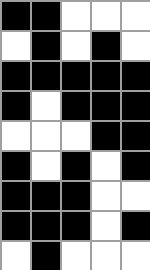[["black", "black", "white", "white", "white"], ["white", "black", "white", "black", "white"], ["black", "black", "black", "black", "black"], ["black", "white", "black", "black", "black"], ["white", "white", "white", "black", "black"], ["black", "white", "black", "white", "black"], ["black", "black", "black", "white", "white"], ["black", "black", "black", "white", "black"], ["white", "black", "white", "white", "white"]]